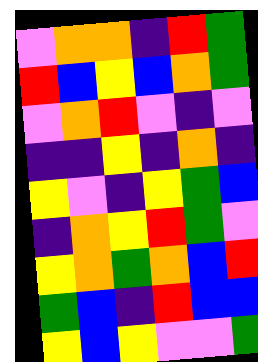[["violet", "orange", "orange", "indigo", "red", "green"], ["red", "blue", "yellow", "blue", "orange", "green"], ["violet", "orange", "red", "violet", "indigo", "violet"], ["indigo", "indigo", "yellow", "indigo", "orange", "indigo"], ["yellow", "violet", "indigo", "yellow", "green", "blue"], ["indigo", "orange", "yellow", "red", "green", "violet"], ["yellow", "orange", "green", "orange", "blue", "red"], ["green", "blue", "indigo", "red", "blue", "blue"], ["yellow", "blue", "yellow", "violet", "violet", "green"]]